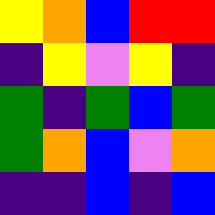[["yellow", "orange", "blue", "red", "red"], ["indigo", "yellow", "violet", "yellow", "indigo"], ["green", "indigo", "green", "blue", "green"], ["green", "orange", "blue", "violet", "orange"], ["indigo", "indigo", "blue", "indigo", "blue"]]